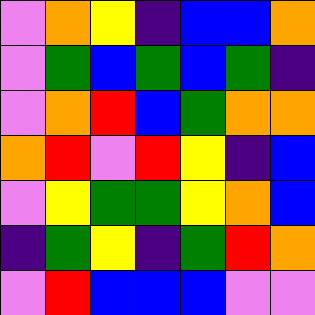[["violet", "orange", "yellow", "indigo", "blue", "blue", "orange"], ["violet", "green", "blue", "green", "blue", "green", "indigo"], ["violet", "orange", "red", "blue", "green", "orange", "orange"], ["orange", "red", "violet", "red", "yellow", "indigo", "blue"], ["violet", "yellow", "green", "green", "yellow", "orange", "blue"], ["indigo", "green", "yellow", "indigo", "green", "red", "orange"], ["violet", "red", "blue", "blue", "blue", "violet", "violet"]]